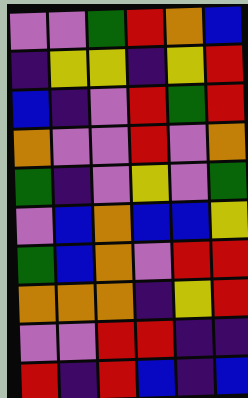[["violet", "violet", "green", "red", "orange", "blue"], ["indigo", "yellow", "yellow", "indigo", "yellow", "red"], ["blue", "indigo", "violet", "red", "green", "red"], ["orange", "violet", "violet", "red", "violet", "orange"], ["green", "indigo", "violet", "yellow", "violet", "green"], ["violet", "blue", "orange", "blue", "blue", "yellow"], ["green", "blue", "orange", "violet", "red", "red"], ["orange", "orange", "orange", "indigo", "yellow", "red"], ["violet", "violet", "red", "red", "indigo", "indigo"], ["red", "indigo", "red", "blue", "indigo", "blue"]]